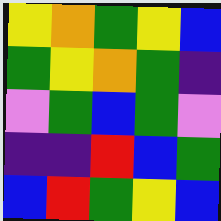[["yellow", "orange", "green", "yellow", "blue"], ["green", "yellow", "orange", "green", "indigo"], ["violet", "green", "blue", "green", "violet"], ["indigo", "indigo", "red", "blue", "green"], ["blue", "red", "green", "yellow", "blue"]]